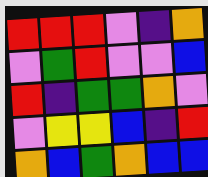[["red", "red", "red", "violet", "indigo", "orange"], ["violet", "green", "red", "violet", "violet", "blue"], ["red", "indigo", "green", "green", "orange", "violet"], ["violet", "yellow", "yellow", "blue", "indigo", "red"], ["orange", "blue", "green", "orange", "blue", "blue"]]